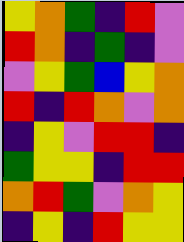[["yellow", "orange", "green", "indigo", "red", "violet"], ["red", "orange", "indigo", "green", "indigo", "violet"], ["violet", "yellow", "green", "blue", "yellow", "orange"], ["red", "indigo", "red", "orange", "violet", "orange"], ["indigo", "yellow", "violet", "red", "red", "indigo"], ["green", "yellow", "yellow", "indigo", "red", "red"], ["orange", "red", "green", "violet", "orange", "yellow"], ["indigo", "yellow", "indigo", "red", "yellow", "yellow"]]